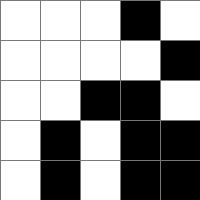[["white", "white", "white", "black", "white"], ["white", "white", "white", "white", "black"], ["white", "white", "black", "black", "white"], ["white", "black", "white", "black", "black"], ["white", "black", "white", "black", "black"]]